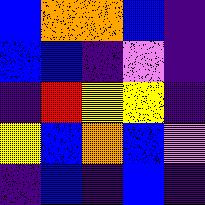[["blue", "orange", "orange", "blue", "indigo"], ["blue", "blue", "indigo", "violet", "indigo"], ["indigo", "red", "yellow", "yellow", "indigo"], ["yellow", "blue", "orange", "blue", "violet"], ["indigo", "blue", "indigo", "blue", "indigo"]]